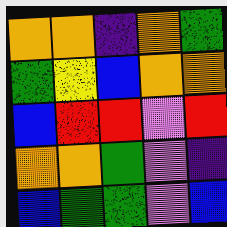[["orange", "orange", "indigo", "orange", "green"], ["green", "yellow", "blue", "orange", "orange"], ["blue", "red", "red", "violet", "red"], ["orange", "orange", "green", "violet", "indigo"], ["blue", "green", "green", "violet", "blue"]]